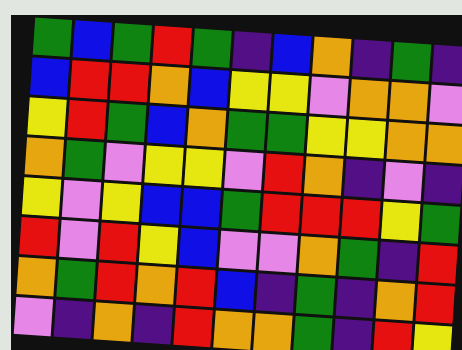[["green", "blue", "green", "red", "green", "indigo", "blue", "orange", "indigo", "green", "indigo"], ["blue", "red", "red", "orange", "blue", "yellow", "yellow", "violet", "orange", "orange", "violet"], ["yellow", "red", "green", "blue", "orange", "green", "green", "yellow", "yellow", "orange", "orange"], ["orange", "green", "violet", "yellow", "yellow", "violet", "red", "orange", "indigo", "violet", "indigo"], ["yellow", "violet", "yellow", "blue", "blue", "green", "red", "red", "red", "yellow", "green"], ["red", "violet", "red", "yellow", "blue", "violet", "violet", "orange", "green", "indigo", "red"], ["orange", "green", "red", "orange", "red", "blue", "indigo", "green", "indigo", "orange", "red"], ["violet", "indigo", "orange", "indigo", "red", "orange", "orange", "green", "indigo", "red", "yellow"]]